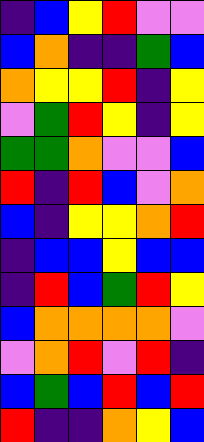[["indigo", "blue", "yellow", "red", "violet", "violet"], ["blue", "orange", "indigo", "indigo", "green", "blue"], ["orange", "yellow", "yellow", "red", "indigo", "yellow"], ["violet", "green", "red", "yellow", "indigo", "yellow"], ["green", "green", "orange", "violet", "violet", "blue"], ["red", "indigo", "red", "blue", "violet", "orange"], ["blue", "indigo", "yellow", "yellow", "orange", "red"], ["indigo", "blue", "blue", "yellow", "blue", "blue"], ["indigo", "red", "blue", "green", "red", "yellow"], ["blue", "orange", "orange", "orange", "orange", "violet"], ["violet", "orange", "red", "violet", "red", "indigo"], ["blue", "green", "blue", "red", "blue", "red"], ["red", "indigo", "indigo", "orange", "yellow", "blue"]]